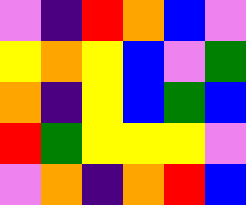[["violet", "indigo", "red", "orange", "blue", "violet"], ["yellow", "orange", "yellow", "blue", "violet", "green"], ["orange", "indigo", "yellow", "blue", "green", "blue"], ["red", "green", "yellow", "yellow", "yellow", "violet"], ["violet", "orange", "indigo", "orange", "red", "blue"]]